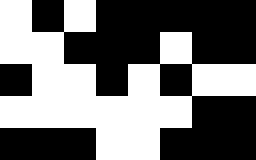[["white", "black", "white", "black", "black", "black", "black", "black"], ["white", "white", "black", "black", "black", "white", "black", "black"], ["black", "white", "white", "black", "white", "black", "white", "white"], ["white", "white", "white", "white", "white", "white", "black", "black"], ["black", "black", "black", "white", "white", "black", "black", "black"]]